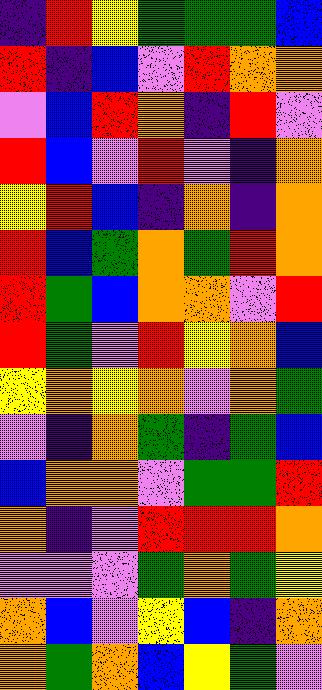[["indigo", "red", "yellow", "green", "green", "green", "blue"], ["red", "indigo", "blue", "violet", "red", "orange", "orange"], ["violet", "blue", "red", "orange", "indigo", "red", "violet"], ["red", "blue", "violet", "red", "violet", "indigo", "orange"], ["yellow", "red", "blue", "indigo", "orange", "indigo", "orange"], ["red", "blue", "green", "orange", "green", "red", "orange"], ["red", "green", "blue", "orange", "orange", "violet", "red"], ["red", "green", "violet", "red", "yellow", "orange", "blue"], ["yellow", "orange", "yellow", "orange", "violet", "orange", "green"], ["violet", "indigo", "orange", "green", "indigo", "green", "blue"], ["blue", "orange", "orange", "violet", "green", "green", "red"], ["orange", "indigo", "violet", "red", "red", "red", "orange"], ["violet", "violet", "violet", "green", "orange", "green", "yellow"], ["orange", "blue", "violet", "yellow", "blue", "indigo", "orange"], ["orange", "green", "orange", "blue", "yellow", "green", "violet"]]